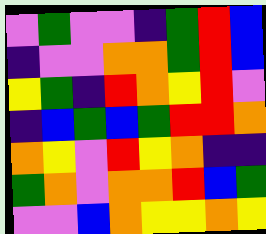[["violet", "green", "violet", "violet", "indigo", "green", "red", "blue"], ["indigo", "violet", "violet", "orange", "orange", "green", "red", "blue"], ["yellow", "green", "indigo", "red", "orange", "yellow", "red", "violet"], ["indigo", "blue", "green", "blue", "green", "red", "red", "orange"], ["orange", "yellow", "violet", "red", "yellow", "orange", "indigo", "indigo"], ["green", "orange", "violet", "orange", "orange", "red", "blue", "green"], ["violet", "violet", "blue", "orange", "yellow", "yellow", "orange", "yellow"]]